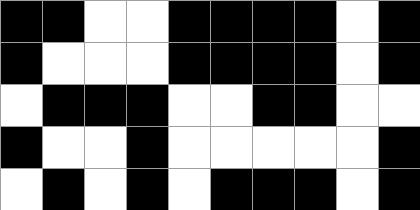[["black", "black", "white", "white", "black", "black", "black", "black", "white", "black"], ["black", "white", "white", "white", "black", "black", "black", "black", "white", "black"], ["white", "black", "black", "black", "white", "white", "black", "black", "white", "white"], ["black", "white", "white", "black", "white", "white", "white", "white", "white", "black"], ["white", "black", "white", "black", "white", "black", "black", "black", "white", "black"]]